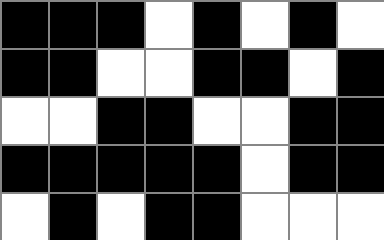[["black", "black", "black", "white", "black", "white", "black", "white"], ["black", "black", "white", "white", "black", "black", "white", "black"], ["white", "white", "black", "black", "white", "white", "black", "black"], ["black", "black", "black", "black", "black", "white", "black", "black"], ["white", "black", "white", "black", "black", "white", "white", "white"]]